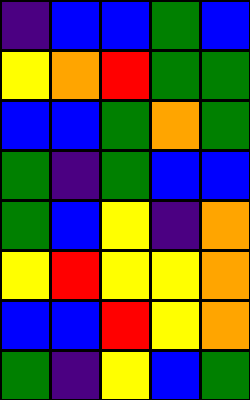[["indigo", "blue", "blue", "green", "blue"], ["yellow", "orange", "red", "green", "green"], ["blue", "blue", "green", "orange", "green"], ["green", "indigo", "green", "blue", "blue"], ["green", "blue", "yellow", "indigo", "orange"], ["yellow", "red", "yellow", "yellow", "orange"], ["blue", "blue", "red", "yellow", "orange"], ["green", "indigo", "yellow", "blue", "green"]]